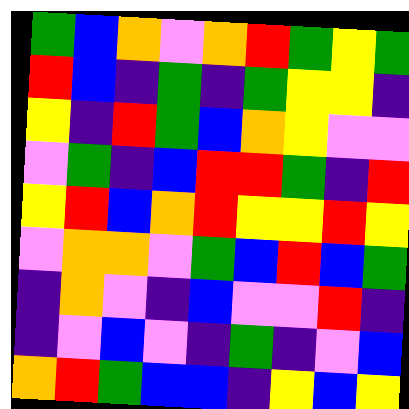[["green", "blue", "orange", "violet", "orange", "red", "green", "yellow", "green"], ["red", "blue", "indigo", "green", "indigo", "green", "yellow", "yellow", "indigo"], ["yellow", "indigo", "red", "green", "blue", "orange", "yellow", "violet", "violet"], ["violet", "green", "indigo", "blue", "red", "red", "green", "indigo", "red"], ["yellow", "red", "blue", "orange", "red", "yellow", "yellow", "red", "yellow"], ["violet", "orange", "orange", "violet", "green", "blue", "red", "blue", "green"], ["indigo", "orange", "violet", "indigo", "blue", "violet", "violet", "red", "indigo"], ["indigo", "violet", "blue", "violet", "indigo", "green", "indigo", "violet", "blue"], ["orange", "red", "green", "blue", "blue", "indigo", "yellow", "blue", "yellow"]]